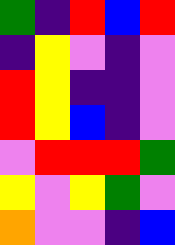[["green", "indigo", "red", "blue", "red"], ["indigo", "yellow", "violet", "indigo", "violet"], ["red", "yellow", "indigo", "indigo", "violet"], ["red", "yellow", "blue", "indigo", "violet"], ["violet", "red", "red", "red", "green"], ["yellow", "violet", "yellow", "green", "violet"], ["orange", "violet", "violet", "indigo", "blue"]]